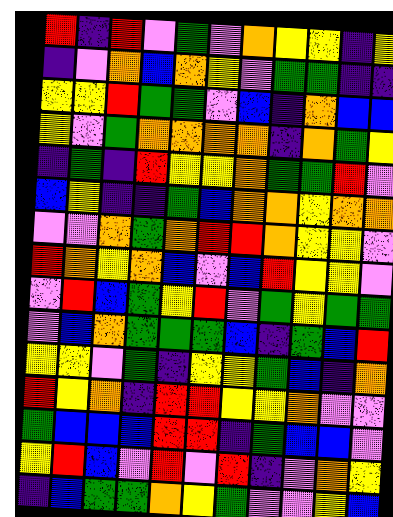[["red", "indigo", "red", "violet", "green", "violet", "orange", "yellow", "yellow", "indigo", "yellow"], ["indigo", "violet", "orange", "blue", "orange", "yellow", "violet", "green", "green", "indigo", "indigo"], ["yellow", "yellow", "red", "green", "green", "violet", "blue", "indigo", "orange", "blue", "blue"], ["yellow", "violet", "green", "orange", "orange", "orange", "orange", "indigo", "orange", "green", "yellow"], ["indigo", "green", "indigo", "red", "yellow", "yellow", "orange", "green", "green", "red", "violet"], ["blue", "yellow", "indigo", "indigo", "green", "blue", "orange", "orange", "yellow", "orange", "orange"], ["violet", "violet", "orange", "green", "orange", "red", "red", "orange", "yellow", "yellow", "violet"], ["red", "orange", "yellow", "orange", "blue", "violet", "blue", "red", "yellow", "yellow", "violet"], ["violet", "red", "blue", "green", "yellow", "red", "violet", "green", "yellow", "green", "green"], ["violet", "blue", "orange", "green", "green", "green", "blue", "indigo", "green", "blue", "red"], ["yellow", "yellow", "violet", "green", "indigo", "yellow", "yellow", "green", "blue", "indigo", "orange"], ["red", "yellow", "orange", "indigo", "red", "red", "yellow", "yellow", "orange", "violet", "violet"], ["green", "blue", "blue", "blue", "red", "red", "indigo", "green", "blue", "blue", "violet"], ["yellow", "red", "blue", "violet", "red", "violet", "red", "indigo", "violet", "orange", "yellow"], ["indigo", "blue", "green", "green", "orange", "yellow", "green", "violet", "violet", "yellow", "blue"]]